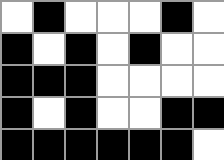[["white", "black", "white", "white", "white", "black", "white"], ["black", "white", "black", "white", "black", "white", "white"], ["black", "black", "black", "white", "white", "white", "white"], ["black", "white", "black", "white", "white", "black", "black"], ["black", "black", "black", "black", "black", "black", "white"]]